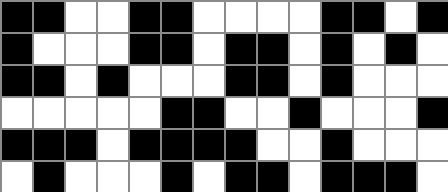[["black", "black", "white", "white", "black", "black", "white", "white", "white", "white", "black", "black", "white", "black"], ["black", "white", "white", "white", "black", "black", "white", "black", "black", "white", "black", "white", "black", "white"], ["black", "black", "white", "black", "white", "white", "white", "black", "black", "white", "black", "white", "white", "white"], ["white", "white", "white", "white", "white", "black", "black", "white", "white", "black", "white", "white", "white", "black"], ["black", "black", "black", "white", "black", "black", "black", "black", "white", "white", "black", "white", "white", "white"], ["white", "black", "white", "white", "white", "black", "white", "black", "black", "white", "black", "black", "black", "white"]]